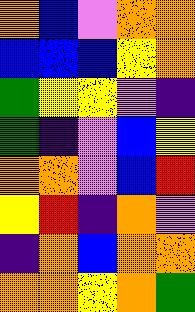[["orange", "blue", "violet", "orange", "orange"], ["blue", "blue", "blue", "yellow", "orange"], ["green", "yellow", "yellow", "violet", "indigo"], ["green", "indigo", "violet", "blue", "yellow"], ["orange", "orange", "violet", "blue", "red"], ["yellow", "red", "indigo", "orange", "violet"], ["indigo", "orange", "blue", "orange", "orange"], ["orange", "orange", "yellow", "orange", "green"]]